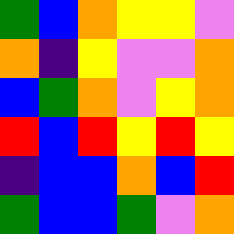[["green", "blue", "orange", "yellow", "yellow", "violet"], ["orange", "indigo", "yellow", "violet", "violet", "orange"], ["blue", "green", "orange", "violet", "yellow", "orange"], ["red", "blue", "red", "yellow", "red", "yellow"], ["indigo", "blue", "blue", "orange", "blue", "red"], ["green", "blue", "blue", "green", "violet", "orange"]]